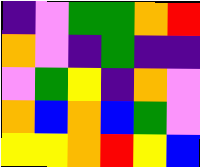[["indigo", "violet", "green", "green", "orange", "red"], ["orange", "violet", "indigo", "green", "indigo", "indigo"], ["violet", "green", "yellow", "indigo", "orange", "violet"], ["orange", "blue", "orange", "blue", "green", "violet"], ["yellow", "yellow", "orange", "red", "yellow", "blue"]]